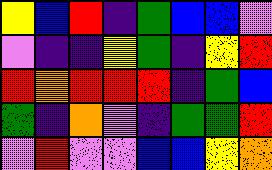[["yellow", "blue", "red", "indigo", "green", "blue", "blue", "violet"], ["violet", "indigo", "indigo", "yellow", "green", "indigo", "yellow", "red"], ["red", "orange", "red", "red", "red", "indigo", "green", "blue"], ["green", "indigo", "orange", "violet", "indigo", "green", "green", "red"], ["violet", "red", "violet", "violet", "blue", "blue", "yellow", "orange"]]